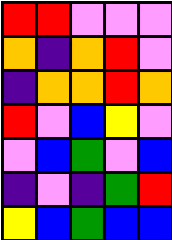[["red", "red", "violet", "violet", "violet"], ["orange", "indigo", "orange", "red", "violet"], ["indigo", "orange", "orange", "red", "orange"], ["red", "violet", "blue", "yellow", "violet"], ["violet", "blue", "green", "violet", "blue"], ["indigo", "violet", "indigo", "green", "red"], ["yellow", "blue", "green", "blue", "blue"]]